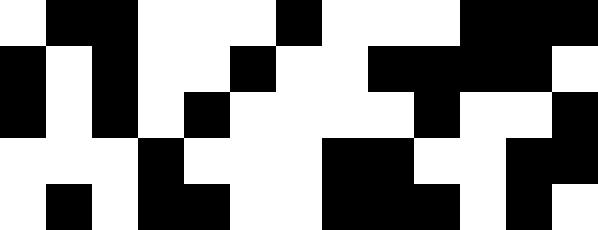[["white", "black", "black", "white", "white", "white", "black", "white", "white", "white", "black", "black", "black"], ["black", "white", "black", "white", "white", "black", "white", "white", "black", "black", "black", "black", "white"], ["black", "white", "black", "white", "black", "white", "white", "white", "white", "black", "white", "white", "black"], ["white", "white", "white", "black", "white", "white", "white", "black", "black", "white", "white", "black", "black"], ["white", "black", "white", "black", "black", "white", "white", "black", "black", "black", "white", "black", "white"]]